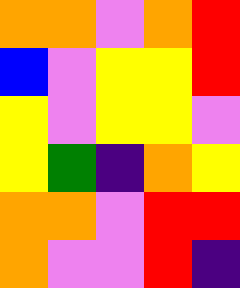[["orange", "orange", "violet", "orange", "red"], ["blue", "violet", "yellow", "yellow", "red"], ["yellow", "violet", "yellow", "yellow", "violet"], ["yellow", "green", "indigo", "orange", "yellow"], ["orange", "orange", "violet", "red", "red"], ["orange", "violet", "violet", "red", "indigo"]]